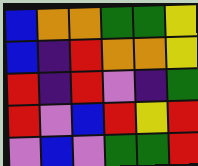[["blue", "orange", "orange", "green", "green", "yellow"], ["blue", "indigo", "red", "orange", "orange", "yellow"], ["red", "indigo", "red", "violet", "indigo", "green"], ["red", "violet", "blue", "red", "yellow", "red"], ["violet", "blue", "violet", "green", "green", "red"]]